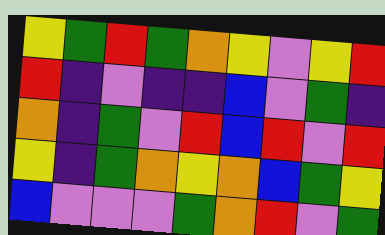[["yellow", "green", "red", "green", "orange", "yellow", "violet", "yellow", "red"], ["red", "indigo", "violet", "indigo", "indigo", "blue", "violet", "green", "indigo"], ["orange", "indigo", "green", "violet", "red", "blue", "red", "violet", "red"], ["yellow", "indigo", "green", "orange", "yellow", "orange", "blue", "green", "yellow"], ["blue", "violet", "violet", "violet", "green", "orange", "red", "violet", "green"]]